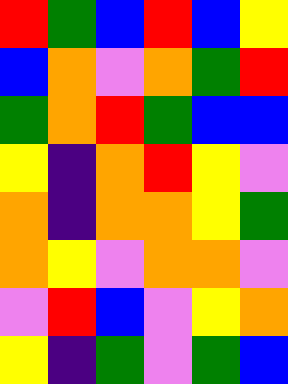[["red", "green", "blue", "red", "blue", "yellow"], ["blue", "orange", "violet", "orange", "green", "red"], ["green", "orange", "red", "green", "blue", "blue"], ["yellow", "indigo", "orange", "red", "yellow", "violet"], ["orange", "indigo", "orange", "orange", "yellow", "green"], ["orange", "yellow", "violet", "orange", "orange", "violet"], ["violet", "red", "blue", "violet", "yellow", "orange"], ["yellow", "indigo", "green", "violet", "green", "blue"]]